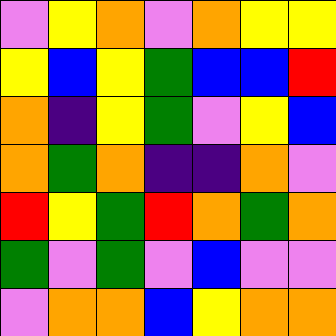[["violet", "yellow", "orange", "violet", "orange", "yellow", "yellow"], ["yellow", "blue", "yellow", "green", "blue", "blue", "red"], ["orange", "indigo", "yellow", "green", "violet", "yellow", "blue"], ["orange", "green", "orange", "indigo", "indigo", "orange", "violet"], ["red", "yellow", "green", "red", "orange", "green", "orange"], ["green", "violet", "green", "violet", "blue", "violet", "violet"], ["violet", "orange", "orange", "blue", "yellow", "orange", "orange"]]